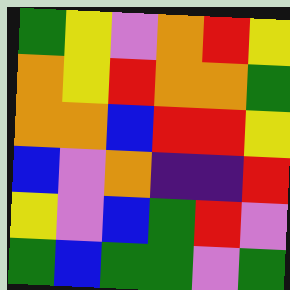[["green", "yellow", "violet", "orange", "red", "yellow"], ["orange", "yellow", "red", "orange", "orange", "green"], ["orange", "orange", "blue", "red", "red", "yellow"], ["blue", "violet", "orange", "indigo", "indigo", "red"], ["yellow", "violet", "blue", "green", "red", "violet"], ["green", "blue", "green", "green", "violet", "green"]]